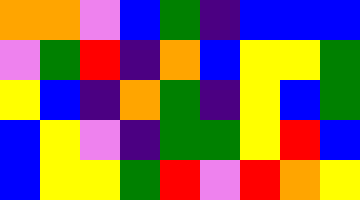[["orange", "orange", "violet", "blue", "green", "indigo", "blue", "blue", "blue"], ["violet", "green", "red", "indigo", "orange", "blue", "yellow", "yellow", "green"], ["yellow", "blue", "indigo", "orange", "green", "indigo", "yellow", "blue", "green"], ["blue", "yellow", "violet", "indigo", "green", "green", "yellow", "red", "blue"], ["blue", "yellow", "yellow", "green", "red", "violet", "red", "orange", "yellow"]]